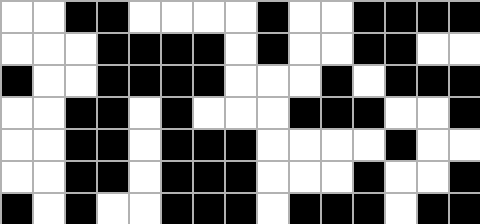[["white", "white", "black", "black", "white", "white", "white", "white", "black", "white", "white", "black", "black", "black", "black"], ["white", "white", "white", "black", "black", "black", "black", "white", "black", "white", "white", "black", "black", "white", "white"], ["black", "white", "white", "black", "black", "black", "black", "white", "white", "white", "black", "white", "black", "black", "black"], ["white", "white", "black", "black", "white", "black", "white", "white", "white", "black", "black", "black", "white", "white", "black"], ["white", "white", "black", "black", "white", "black", "black", "black", "white", "white", "white", "white", "black", "white", "white"], ["white", "white", "black", "black", "white", "black", "black", "black", "white", "white", "white", "black", "white", "white", "black"], ["black", "white", "black", "white", "white", "black", "black", "black", "white", "black", "black", "black", "white", "black", "black"]]